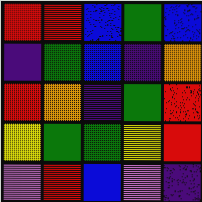[["red", "red", "blue", "green", "blue"], ["indigo", "green", "blue", "indigo", "orange"], ["red", "orange", "indigo", "green", "red"], ["yellow", "green", "green", "yellow", "red"], ["violet", "red", "blue", "violet", "indigo"]]